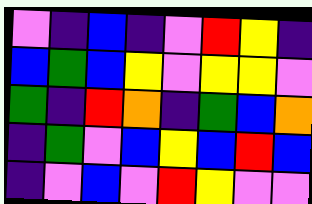[["violet", "indigo", "blue", "indigo", "violet", "red", "yellow", "indigo"], ["blue", "green", "blue", "yellow", "violet", "yellow", "yellow", "violet"], ["green", "indigo", "red", "orange", "indigo", "green", "blue", "orange"], ["indigo", "green", "violet", "blue", "yellow", "blue", "red", "blue"], ["indigo", "violet", "blue", "violet", "red", "yellow", "violet", "violet"]]